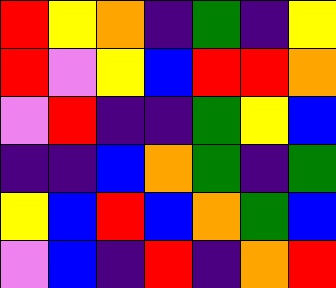[["red", "yellow", "orange", "indigo", "green", "indigo", "yellow"], ["red", "violet", "yellow", "blue", "red", "red", "orange"], ["violet", "red", "indigo", "indigo", "green", "yellow", "blue"], ["indigo", "indigo", "blue", "orange", "green", "indigo", "green"], ["yellow", "blue", "red", "blue", "orange", "green", "blue"], ["violet", "blue", "indigo", "red", "indigo", "orange", "red"]]